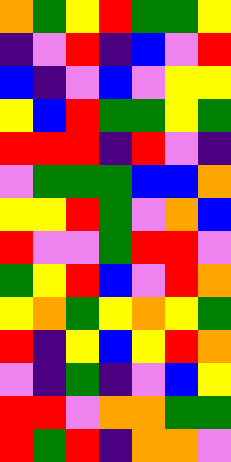[["orange", "green", "yellow", "red", "green", "green", "yellow"], ["indigo", "violet", "red", "indigo", "blue", "violet", "red"], ["blue", "indigo", "violet", "blue", "violet", "yellow", "yellow"], ["yellow", "blue", "red", "green", "green", "yellow", "green"], ["red", "red", "red", "indigo", "red", "violet", "indigo"], ["violet", "green", "green", "green", "blue", "blue", "orange"], ["yellow", "yellow", "red", "green", "violet", "orange", "blue"], ["red", "violet", "violet", "green", "red", "red", "violet"], ["green", "yellow", "red", "blue", "violet", "red", "orange"], ["yellow", "orange", "green", "yellow", "orange", "yellow", "green"], ["red", "indigo", "yellow", "blue", "yellow", "red", "orange"], ["violet", "indigo", "green", "indigo", "violet", "blue", "yellow"], ["red", "red", "violet", "orange", "orange", "green", "green"], ["red", "green", "red", "indigo", "orange", "orange", "violet"]]